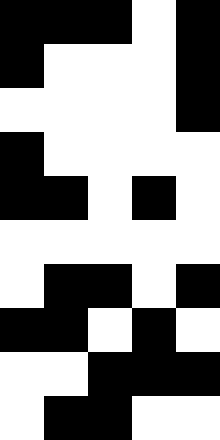[["black", "black", "black", "white", "black"], ["black", "white", "white", "white", "black"], ["white", "white", "white", "white", "black"], ["black", "white", "white", "white", "white"], ["black", "black", "white", "black", "white"], ["white", "white", "white", "white", "white"], ["white", "black", "black", "white", "black"], ["black", "black", "white", "black", "white"], ["white", "white", "black", "black", "black"], ["white", "black", "black", "white", "white"]]